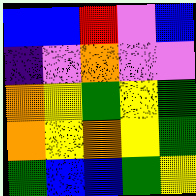[["blue", "blue", "red", "violet", "blue"], ["indigo", "violet", "orange", "violet", "violet"], ["orange", "yellow", "green", "yellow", "green"], ["orange", "yellow", "orange", "yellow", "green"], ["green", "blue", "blue", "green", "yellow"]]